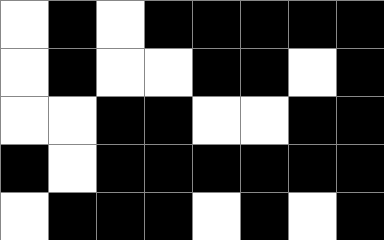[["white", "black", "white", "black", "black", "black", "black", "black"], ["white", "black", "white", "white", "black", "black", "white", "black"], ["white", "white", "black", "black", "white", "white", "black", "black"], ["black", "white", "black", "black", "black", "black", "black", "black"], ["white", "black", "black", "black", "white", "black", "white", "black"]]